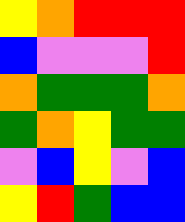[["yellow", "orange", "red", "red", "red"], ["blue", "violet", "violet", "violet", "red"], ["orange", "green", "green", "green", "orange"], ["green", "orange", "yellow", "green", "green"], ["violet", "blue", "yellow", "violet", "blue"], ["yellow", "red", "green", "blue", "blue"]]